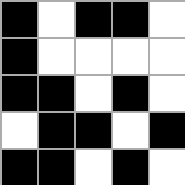[["black", "white", "black", "black", "white"], ["black", "white", "white", "white", "white"], ["black", "black", "white", "black", "white"], ["white", "black", "black", "white", "black"], ["black", "black", "white", "black", "white"]]